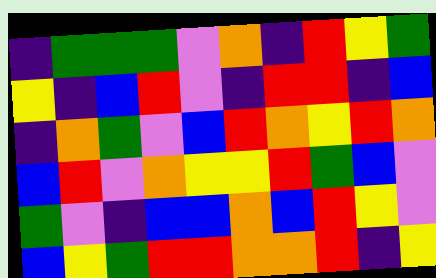[["indigo", "green", "green", "green", "violet", "orange", "indigo", "red", "yellow", "green"], ["yellow", "indigo", "blue", "red", "violet", "indigo", "red", "red", "indigo", "blue"], ["indigo", "orange", "green", "violet", "blue", "red", "orange", "yellow", "red", "orange"], ["blue", "red", "violet", "orange", "yellow", "yellow", "red", "green", "blue", "violet"], ["green", "violet", "indigo", "blue", "blue", "orange", "blue", "red", "yellow", "violet"], ["blue", "yellow", "green", "red", "red", "orange", "orange", "red", "indigo", "yellow"]]